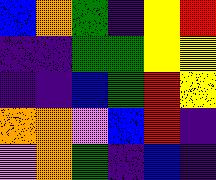[["blue", "orange", "green", "indigo", "yellow", "red"], ["indigo", "indigo", "green", "green", "yellow", "yellow"], ["indigo", "indigo", "blue", "green", "red", "yellow"], ["orange", "orange", "violet", "blue", "red", "indigo"], ["violet", "orange", "green", "indigo", "blue", "indigo"]]